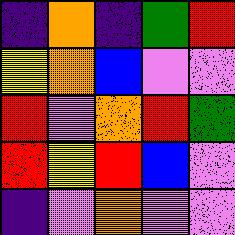[["indigo", "orange", "indigo", "green", "red"], ["yellow", "orange", "blue", "violet", "violet"], ["red", "violet", "orange", "red", "green"], ["red", "yellow", "red", "blue", "violet"], ["indigo", "violet", "orange", "violet", "violet"]]